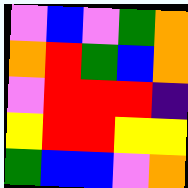[["violet", "blue", "violet", "green", "orange"], ["orange", "red", "green", "blue", "orange"], ["violet", "red", "red", "red", "indigo"], ["yellow", "red", "red", "yellow", "yellow"], ["green", "blue", "blue", "violet", "orange"]]